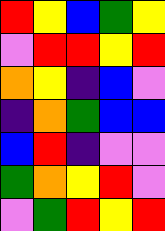[["red", "yellow", "blue", "green", "yellow"], ["violet", "red", "red", "yellow", "red"], ["orange", "yellow", "indigo", "blue", "violet"], ["indigo", "orange", "green", "blue", "blue"], ["blue", "red", "indigo", "violet", "violet"], ["green", "orange", "yellow", "red", "violet"], ["violet", "green", "red", "yellow", "red"]]